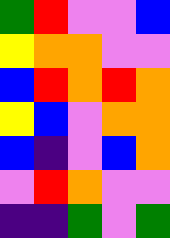[["green", "red", "violet", "violet", "blue"], ["yellow", "orange", "orange", "violet", "violet"], ["blue", "red", "orange", "red", "orange"], ["yellow", "blue", "violet", "orange", "orange"], ["blue", "indigo", "violet", "blue", "orange"], ["violet", "red", "orange", "violet", "violet"], ["indigo", "indigo", "green", "violet", "green"]]